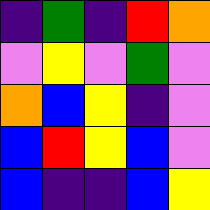[["indigo", "green", "indigo", "red", "orange"], ["violet", "yellow", "violet", "green", "violet"], ["orange", "blue", "yellow", "indigo", "violet"], ["blue", "red", "yellow", "blue", "violet"], ["blue", "indigo", "indigo", "blue", "yellow"]]